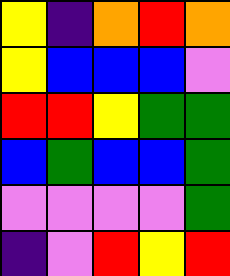[["yellow", "indigo", "orange", "red", "orange"], ["yellow", "blue", "blue", "blue", "violet"], ["red", "red", "yellow", "green", "green"], ["blue", "green", "blue", "blue", "green"], ["violet", "violet", "violet", "violet", "green"], ["indigo", "violet", "red", "yellow", "red"]]